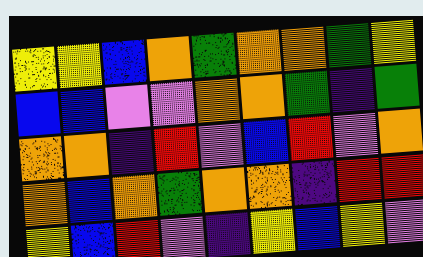[["yellow", "yellow", "blue", "orange", "green", "orange", "orange", "green", "yellow"], ["blue", "blue", "violet", "violet", "orange", "orange", "green", "indigo", "green"], ["orange", "orange", "indigo", "red", "violet", "blue", "red", "violet", "orange"], ["orange", "blue", "orange", "green", "orange", "orange", "indigo", "red", "red"], ["yellow", "blue", "red", "violet", "indigo", "yellow", "blue", "yellow", "violet"]]